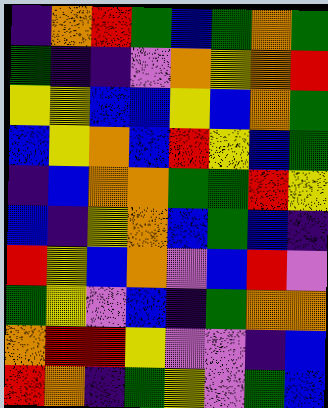[["indigo", "orange", "red", "green", "blue", "green", "orange", "green"], ["green", "indigo", "indigo", "violet", "orange", "yellow", "orange", "red"], ["yellow", "yellow", "blue", "blue", "yellow", "blue", "orange", "green"], ["blue", "yellow", "orange", "blue", "red", "yellow", "blue", "green"], ["indigo", "blue", "orange", "orange", "green", "green", "red", "yellow"], ["blue", "indigo", "yellow", "orange", "blue", "green", "blue", "indigo"], ["red", "yellow", "blue", "orange", "violet", "blue", "red", "violet"], ["green", "yellow", "violet", "blue", "indigo", "green", "orange", "orange"], ["orange", "red", "red", "yellow", "violet", "violet", "indigo", "blue"], ["red", "orange", "indigo", "green", "yellow", "violet", "green", "blue"]]